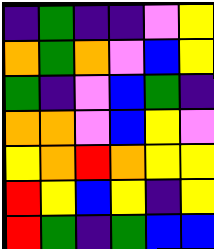[["indigo", "green", "indigo", "indigo", "violet", "yellow"], ["orange", "green", "orange", "violet", "blue", "yellow"], ["green", "indigo", "violet", "blue", "green", "indigo"], ["orange", "orange", "violet", "blue", "yellow", "violet"], ["yellow", "orange", "red", "orange", "yellow", "yellow"], ["red", "yellow", "blue", "yellow", "indigo", "yellow"], ["red", "green", "indigo", "green", "blue", "blue"]]